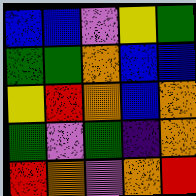[["blue", "blue", "violet", "yellow", "green"], ["green", "green", "orange", "blue", "blue"], ["yellow", "red", "orange", "blue", "orange"], ["green", "violet", "green", "indigo", "orange"], ["red", "orange", "violet", "orange", "red"]]